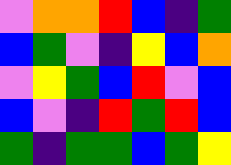[["violet", "orange", "orange", "red", "blue", "indigo", "green"], ["blue", "green", "violet", "indigo", "yellow", "blue", "orange"], ["violet", "yellow", "green", "blue", "red", "violet", "blue"], ["blue", "violet", "indigo", "red", "green", "red", "blue"], ["green", "indigo", "green", "green", "blue", "green", "yellow"]]